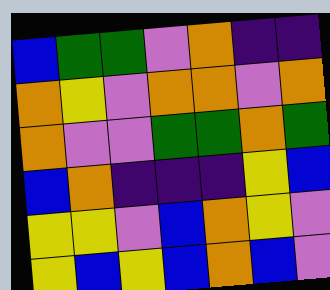[["blue", "green", "green", "violet", "orange", "indigo", "indigo"], ["orange", "yellow", "violet", "orange", "orange", "violet", "orange"], ["orange", "violet", "violet", "green", "green", "orange", "green"], ["blue", "orange", "indigo", "indigo", "indigo", "yellow", "blue"], ["yellow", "yellow", "violet", "blue", "orange", "yellow", "violet"], ["yellow", "blue", "yellow", "blue", "orange", "blue", "violet"]]